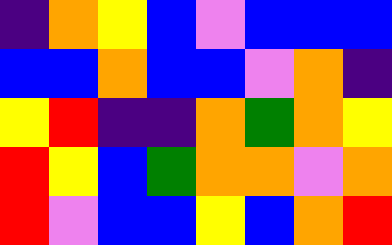[["indigo", "orange", "yellow", "blue", "violet", "blue", "blue", "blue"], ["blue", "blue", "orange", "blue", "blue", "violet", "orange", "indigo"], ["yellow", "red", "indigo", "indigo", "orange", "green", "orange", "yellow"], ["red", "yellow", "blue", "green", "orange", "orange", "violet", "orange"], ["red", "violet", "blue", "blue", "yellow", "blue", "orange", "red"]]